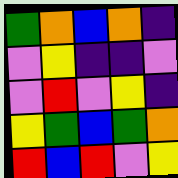[["green", "orange", "blue", "orange", "indigo"], ["violet", "yellow", "indigo", "indigo", "violet"], ["violet", "red", "violet", "yellow", "indigo"], ["yellow", "green", "blue", "green", "orange"], ["red", "blue", "red", "violet", "yellow"]]